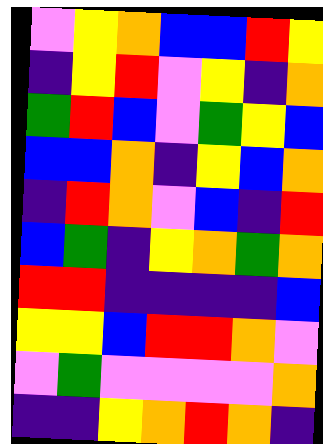[["violet", "yellow", "orange", "blue", "blue", "red", "yellow"], ["indigo", "yellow", "red", "violet", "yellow", "indigo", "orange"], ["green", "red", "blue", "violet", "green", "yellow", "blue"], ["blue", "blue", "orange", "indigo", "yellow", "blue", "orange"], ["indigo", "red", "orange", "violet", "blue", "indigo", "red"], ["blue", "green", "indigo", "yellow", "orange", "green", "orange"], ["red", "red", "indigo", "indigo", "indigo", "indigo", "blue"], ["yellow", "yellow", "blue", "red", "red", "orange", "violet"], ["violet", "green", "violet", "violet", "violet", "violet", "orange"], ["indigo", "indigo", "yellow", "orange", "red", "orange", "indigo"]]